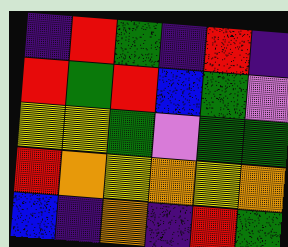[["indigo", "red", "green", "indigo", "red", "indigo"], ["red", "green", "red", "blue", "green", "violet"], ["yellow", "yellow", "green", "violet", "green", "green"], ["red", "orange", "yellow", "orange", "yellow", "orange"], ["blue", "indigo", "orange", "indigo", "red", "green"]]